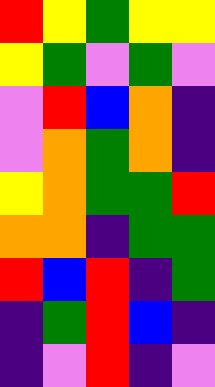[["red", "yellow", "green", "yellow", "yellow"], ["yellow", "green", "violet", "green", "violet"], ["violet", "red", "blue", "orange", "indigo"], ["violet", "orange", "green", "orange", "indigo"], ["yellow", "orange", "green", "green", "red"], ["orange", "orange", "indigo", "green", "green"], ["red", "blue", "red", "indigo", "green"], ["indigo", "green", "red", "blue", "indigo"], ["indigo", "violet", "red", "indigo", "violet"]]